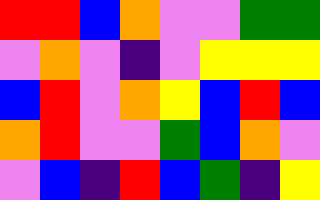[["red", "red", "blue", "orange", "violet", "violet", "green", "green"], ["violet", "orange", "violet", "indigo", "violet", "yellow", "yellow", "yellow"], ["blue", "red", "violet", "orange", "yellow", "blue", "red", "blue"], ["orange", "red", "violet", "violet", "green", "blue", "orange", "violet"], ["violet", "blue", "indigo", "red", "blue", "green", "indigo", "yellow"]]